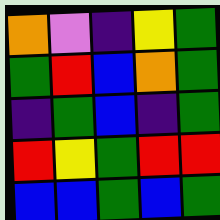[["orange", "violet", "indigo", "yellow", "green"], ["green", "red", "blue", "orange", "green"], ["indigo", "green", "blue", "indigo", "green"], ["red", "yellow", "green", "red", "red"], ["blue", "blue", "green", "blue", "green"]]